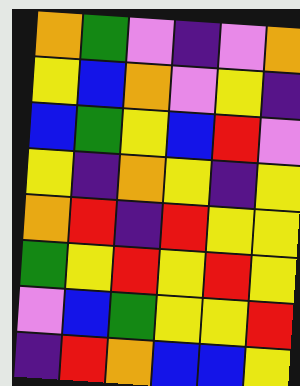[["orange", "green", "violet", "indigo", "violet", "orange"], ["yellow", "blue", "orange", "violet", "yellow", "indigo"], ["blue", "green", "yellow", "blue", "red", "violet"], ["yellow", "indigo", "orange", "yellow", "indigo", "yellow"], ["orange", "red", "indigo", "red", "yellow", "yellow"], ["green", "yellow", "red", "yellow", "red", "yellow"], ["violet", "blue", "green", "yellow", "yellow", "red"], ["indigo", "red", "orange", "blue", "blue", "yellow"]]